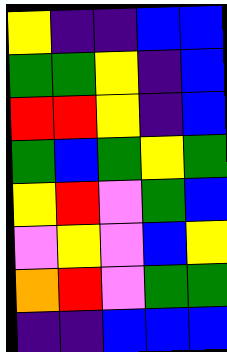[["yellow", "indigo", "indigo", "blue", "blue"], ["green", "green", "yellow", "indigo", "blue"], ["red", "red", "yellow", "indigo", "blue"], ["green", "blue", "green", "yellow", "green"], ["yellow", "red", "violet", "green", "blue"], ["violet", "yellow", "violet", "blue", "yellow"], ["orange", "red", "violet", "green", "green"], ["indigo", "indigo", "blue", "blue", "blue"]]